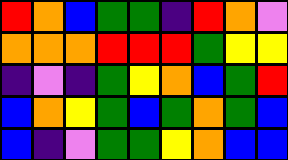[["red", "orange", "blue", "green", "green", "indigo", "red", "orange", "violet"], ["orange", "orange", "orange", "red", "red", "red", "green", "yellow", "yellow"], ["indigo", "violet", "indigo", "green", "yellow", "orange", "blue", "green", "red"], ["blue", "orange", "yellow", "green", "blue", "green", "orange", "green", "blue"], ["blue", "indigo", "violet", "green", "green", "yellow", "orange", "blue", "blue"]]